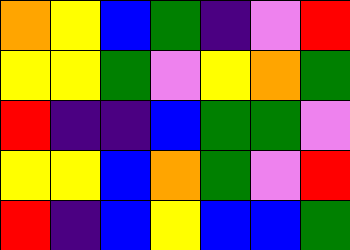[["orange", "yellow", "blue", "green", "indigo", "violet", "red"], ["yellow", "yellow", "green", "violet", "yellow", "orange", "green"], ["red", "indigo", "indigo", "blue", "green", "green", "violet"], ["yellow", "yellow", "blue", "orange", "green", "violet", "red"], ["red", "indigo", "blue", "yellow", "blue", "blue", "green"]]